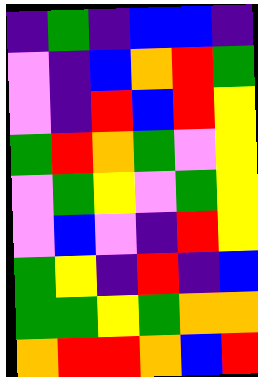[["indigo", "green", "indigo", "blue", "blue", "indigo"], ["violet", "indigo", "blue", "orange", "red", "green"], ["violet", "indigo", "red", "blue", "red", "yellow"], ["green", "red", "orange", "green", "violet", "yellow"], ["violet", "green", "yellow", "violet", "green", "yellow"], ["violet", "blue", "violet", "indigo", "red", "yellow"], ["green", "yellow", "indigo", "red", "indigo", "blue"], ["green", "green", "yellow", "green", "orange", "orange"], ["orange", "red", "red", "orange", "blue", "red"]]